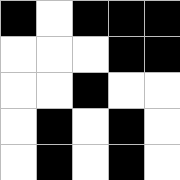[["black", "white", "black", "black", "black"], ["white", "white", "white", "black", "black"], ["white", "white", "black", "white", "white"], ["white", "black", "white", "black", "white"], ["white", "black", "white", "black", "white"]]